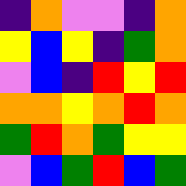[["indigo", "orange", "violet", "violet", "indigo", "orange"], ["yellow", "blue", "yellow", "indigo", "green", "orange"], ["violet", "blue", "indigo", "red", "yellow", "red"], ["orange", "orange", "yellow", "orange", "red", "orange"], ["green", "red", "orange", "green", "yellow", "yellow"], ["violet", "blue", "green", "red", "blue", "green"]]